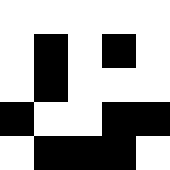[["white", "white", "white", "white", "white"], ["white", "black", "white", "black", "white"], ["white", "black", "white", "white", "white"], ["black", "white", "white", "black", "black"], ["white", "black", "black", "black", "white"]]